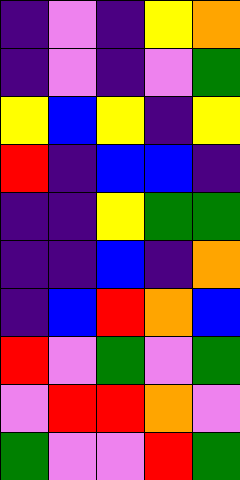[["indigo", "violet", "indigo", "yellow", "orange"], ["indigo", "violet", "indigo", "violet", "green"], ["yellow", "blue", "yellow", "indigo", "yellow"], ["red", "indigo", "blue", "blue", "indigo"], ["indigo", "indigo", "yellow", "green", "green"], ["indigo", "indigo", "blue", "indigo", "orange"], ["indigo", "blue", "red", "orange", "blue"], ["red", "violet", "green", "violet", "green"], ["violet", "red", "red", "orange", "violet"], ["green", "violet", "violet", "red", "green"]]